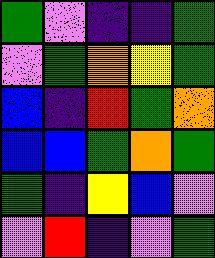[["green", "violet", "indigo", "indigo", "green"], ["violet", "green", "orange", "yellow", "green"], ["blue", "indigo", "red", "green", "orange"], ["blue", "blue", "green", "orange", "green"], ["green", "indigo", "yellow", "blue", "violet"], ["violet", "red", "indigo", "violet", "green"]]